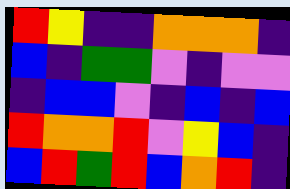[["red", "yellow", "indigo", "indigo", "orange", "orange", "orange", "indigo"], ["blue", "indigo", "green", "green", "violet", "indigo", "violet", "violet"], ["indigo", "blue", "blue", "violet", "indigo", "blue", "indigo", "blue"], ["red", "orange", "orange", "red", "violet", "yellow", "blue", "indigo"], ["blue", "red", "green", "red", "blue", "orange", "red", "indigo"]]